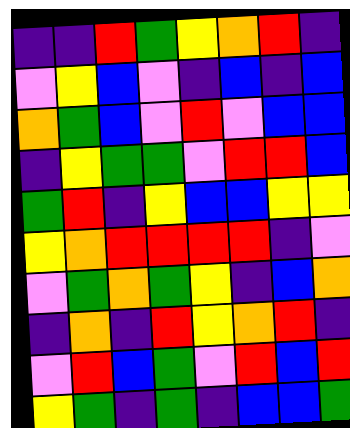[["indigo", "indigo", "red", "green", "yellow", "orange", "red", "indigo"], ["violet", "yellow", "blue", "violet", "indigo", "blue", "indigo", "blue"], ["orange", "green", "blue", "violet", "red", "violet", "blue", "blue"], ["indigo", "yellow", "green", "green", "violet", "red", "red", "blue"], ["green", "red", "indigo", "yellow", "blue", "blue", "yellow", "yellow"], ["yellow", "orange", "red", "red", "red", "red", "indigo", "violet"], ["violet", "green", "orange", "green", "yellow", "indigo", "blue", "orange"], ["indigo", "orange", "indigo", "red", "yellow", "orange", "red", "indigo"], ["violet", "red", "blue", "green", "violet", "red", "blue", "red"], ["yellow", "green", "indigo", "green", "indigo", "blue", "blue", "green"]]